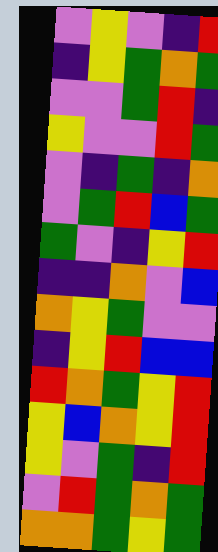[["violet", "yellow", "violet", "indigo", "red"], ["indigo", "yellow", "green", "orange", "green"], ["violet", "violet", "green", "red", "indigo"], ["yellow", "violet", "violet", "red", "green"], ["violet", "indigo", "green", "indigo", "orange"], ["violet", "green", "red", "blue", "green"], ["green", "violet", "indigo", "yellow", "red"], ["indigo", "indigo", "orange", "violet", "blue"], ["orange", "yellow", "green", "violet", "violet"], ["indigo", "yellow", "red", "blue", "blue"], ["red", "orange", "green", "yellow", "red"], ["yellow", "blue", "orange", "yellow", "red"], ["yellow", "violet", "green", "indigo", "red"], ["violet", "red", "green", "orange", "green"], ["orange", "orange", "green", "yellow", "green"]]